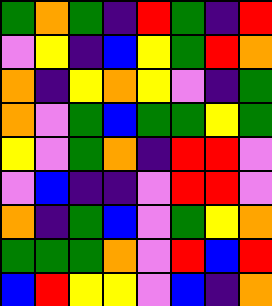[["green", "orange", "green", "indigo", "red", "green", "indigo", "red"], ["violet", "yellow", "indigo", "blue", "yellow", "green", "red", "orange"], ["orange", "indigo", "yellow", "orange", "yellow", "violet", "indigo", "green"], ["orange", "violet", "green", "blue", "green", "green", "yellow", "green"], ["yellow", "violet", "green", "orange", "indigo", "red", "red", "violet"], ["violet", "blue", "indigo", "indigo", "violet", "red", "red", "violet"], ["orange", "indigo", "green", "blue", "violet", "green", "yellow", "orange"], ["green", "green", "green", "orange", "violet", "red", "blue", "red"], ["blue", "red", "yellow", "yellow", "violet", "blue", "indigo", "orange"]]